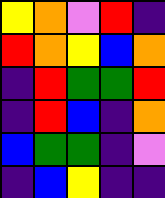[["yellow", "orange", "violet", "red", "indigo"], ["red", "orange", "yellow", "blue", "orange"], ["indigo", "red", "green", "green", "red"], ["indigo", "red", "blue", "indigo", "orange"], ["blue", "green", "green", "indigo", "violet"], ["indigo", "blue", "yellow", "indigo", "indigo"]]